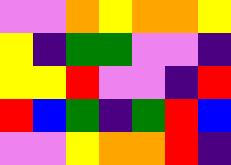[["violet", "violet", "orange", "yellow", "orange", "orange", "yellow"], ["yellow", "indigo", "green", "green", "violet", "violet", "indigo"], ["yellow", "yellow", "red", "violet", "violet", "indigo", "red"], ["red", "blue", "green", "indigo", "green", "red", "blue"], ["violet", "violet", "yellow", "orange", "orange", "red", "indigo"]]